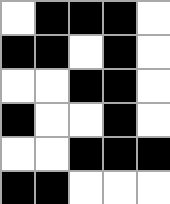[["white", "black", "black", "black", "white"], ["black", "black", "white", "black", "white"], ["white", "white", "black", "black", "white"], ["black", "white", "white", "black", "white"], ["white", "white", "black", "black", "black"], ["black", "black", "white", "white", "white"]]